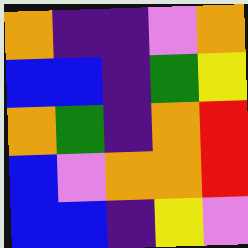[["orange", "indigo", "indigo", "violet", "orange"], ["blue", "blue", "indigo", "green", "yellow"], ["orange", "green", "indigo", "orange", "red"], ["blue", "violet", "orange", "orange", "red"], ["blue", "blue", "indigo", "yellow", "violet"]]